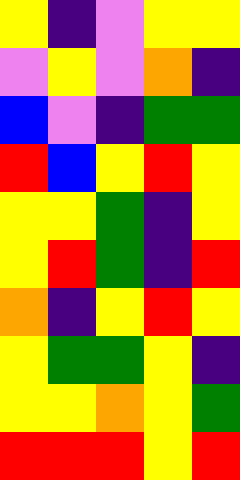[["yellow", "indigo", "violet", "yellow", "yellow"], ["violet", "yellow", "violet", "orange", "indigo"], ["blue", "violet", "indigo", "green", "green"], ["red", "blue", "yellow", "red", "yellow"], ["yellow", "yellow", "green", "indigo", "yellow"], ["yellow", "red", "green", "indigo", "red"], ["orange", "indigo", "yellow", "red", "yellow"], ["yellow", "green", "green", "yellow", "indigo"], ["yellow", "yellow", "orange", "yellow", "green"], ["red", "red", "red", "yellow", "red"]]